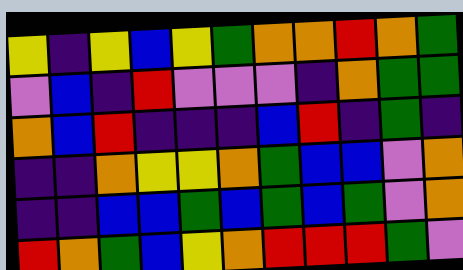[["yellow", "indigo", "yellow", "blue", "yellow", "green", "orange", "orange", "red", "orange", "green"], ["violet", "blue", "indigo", "red", "violet", "violet", "violet", "indigo", "orange", "green", "green"], ["orange", "blue", "red", "indigo", "indigo", "indigo", "blue", "red", "indigo", "green", "indigo"], ["indigo", "indigo", "orange", "yellow", "yellow", "orange", "green", "blue", "blue", "violet", "orange"], ["indigo", "indigo", "blue", "blue", "green", "blue", "green", "blue", "green", "violet", "orange"], ["red", "orange", "green", "blue", "yellow", "orange", "red", "red", "red", "green", "violet"]]